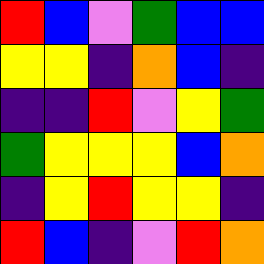[["red", "blue", "violet", "green", "blue", "blue"], ["yellow", "yellow", "indigo", "orange", "blue", "indigo"], ["indigo", "indigo", "red", "violet", "yellow", "green"], ["green", "yellow", "yellow", "yellow", "blue", "orange"], ["indigo", "yellow", "red", "yellow", "yellow", "indigo"], ["red", "blue", "indigo", "violet", "red", "orange"]]